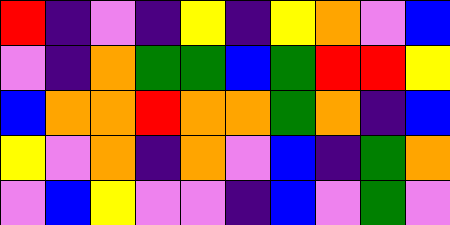[["red", "indigo", "violet", "indigo", "yellow", "indigo", "yellow", "orange", "violet", "blue"], ["violet", "indigo", "orange", "green", "green", "blue", "green", "red", "red", "yellow"], ["blue", "orange", "orange", "red", "orange", "orange", "green", "orange", "indigo", "blue"], ["yellow", "violet", "orange", "indigo", "orange", "violet", "blue", "indigo", "green", "orange"], ["violet", "blue", "yellow", "violet", "violet", "indigo", "blue", "violet", "green", "violet"]]